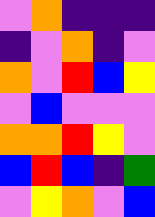[["violet", "orange", "indigo", "indigo", "indigo"], ["indigo", "violet", "orange", "indigo", "violet"], ["orange", "violet", "red", "blue", "yellow"], ["violet", "blue", "violet", "violet", "violet"], ["orange", "orange", "red", "yellow", "violet"], ["blue", "red", "blue", "indigo", "green"], ["violet", "yellow", "orange", "violet", "blue"]]